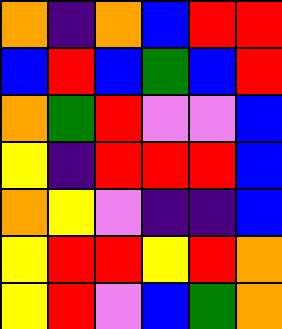[["orange", "indigo", "orange", "blue", "red", "red"], ["blue", "red", "blue", "green", "blue", "red"], ["orange", "green", "red", "violet", "violet", "blue"], ["yellow", "indigo", "red", "red", "red", "blue"], ["orange", "yellow", "violet", "indigo", "indigo", "blue"], ["yellow", "red", "red", "yellow", "red", "orange"], ["yellow", "red", "violet", "blue", "green", "orange"]]